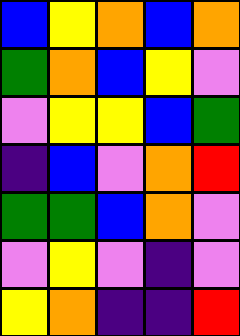[["blue", "yellow", "orange", "blue", "orange"], ["green", "orange", "blue", "yellow", "violet"], ["violet", "yellow", "yellow", "blue", "green"], ["indigo", "blue", "violet", "orange", "red"], ["green", "green", "blue", "orange", "violet"], ["violet", "yellow", "violet", "indigo", "violet"], ["yellow", "orange", "indigo", "indigo", "red"]]